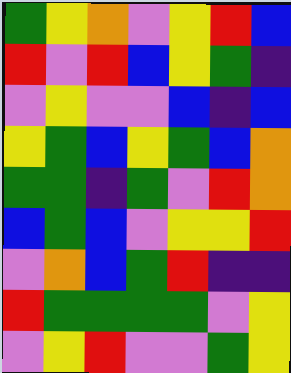[["green", "yellow", "orange", "violet", "yellow", "red", "blue"], ["red", "violet", "red", "blue", "yellow", "green", "indigo"], ["violet", "yellow", "violet", "violet", "blue", "indigo", "blue"], ["yellow", "green", "blue", "yellow", "green", "blue", "orange"], ["green", "green", "indigo", "green", "violet", "red", "orange"], ["blue", "green", "blue", "violet", "yellow", "yellow", "red"], ["violet", "orange", "blue", "green", "red", "indigo", "indigo"], ["red", "green", "green", "green", "green", "violet", "yellow"], ["violet", "yellow", "red", "violet", "violet", "green", "yellow"]]